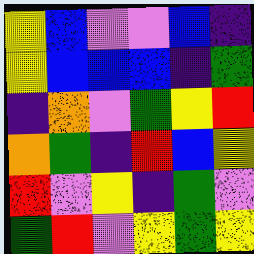[["yellow", "blue", "violet", "violet", "blue", "indigo"], ["yellow", "blue", "blue", "blue", "indigo", "green"], ["indigo", "orange", "violet", "green", "yellow", "red"], ["orange", "green", "indigo", "red", "blue", "yellow"], ["red", "violet", "yellow", "indigo", "green", "violet"], ["green", "red", "violet", "yellow", "green", "yellow"]]